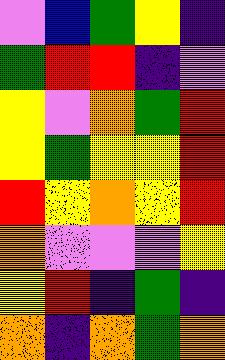[["violet", "blue", "green", "yellow", "indigo"], ["green", "red", "red", "indigo", "violet"], ["yellow", "violet", "orange", "green", "red"], ["yellow", "green", "yellow", "yellow", "red"], ["red", "yellow", "orange", "yellow", "red"], ["orange", "violet", "violet", "violet", "yellow"], ["yellow", "red", "indigo", "green", "indigo"], ["orange", "indigo", "orange", "green", "orange"]]